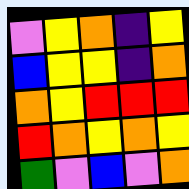[["violet", "yellow", "orange", "indigo", "yellow"], ["blue", "yellow", "yellow", "indigo", "orange"], ["orange", "yellow", "red", "red", "red"], ["red", "orange", "yellow", "orange", "yellow"], ["green", "violet", "blue", "violet", "orange"]]